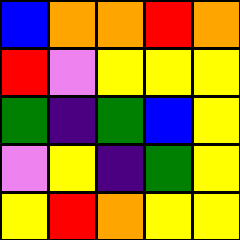[["blue", "orange", "orange", "red", "orange"], ["red", "violet", "yellow", "yellow", "yellow"], ["green", "indigo", "green", "blue", "yellow"], ["violet", "yellow", "indigo", "green", "yellow"], ["yellow", "red", "orange", "yellow", "yellow"]]